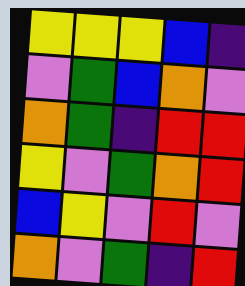[["yellow", "yellow", "yellow", "blue", "indigo"], ["violet", "green", "blue", "orange", "violet"], ["orange", "green", "indigo", "red", "red"], ["yellow", "violet", "green", "orange", "red"], ["blue", "yellow", "violet", "red", "violet"], ["orange", "violet", "green", "indigo", "red"]]